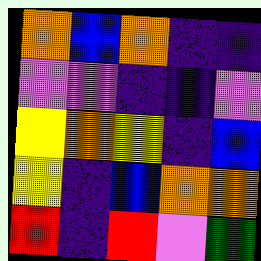[["orange", "blue", "orange", "indigo", "indigo"], ["violet", "violet", "indigo", "indigo", "violet"], ["yellow", "orange", "yellow", "indigo", "blue"], ["yellow", "indigo", "blue", "orange", "orange"], ["red", "indigo", "red", "violet", "green"]]